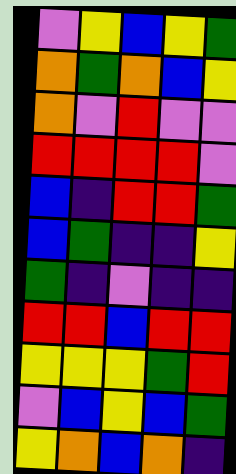[["violet", "yellow", "blue", "yellow", "green"], ["orange", "green", "orange", "blue", "yellow"], ["orange", "violet", "red", "violet", "violet"], ["red", "red", "red", "red", "violet"], ["blue", "indigo", "red", "red", "green"], ["blue", "green", "indigo", "indigo", "yellow"], ["green", "indigo", "violet", "indigo", "indigo"], ["red", "red", "blue", "red", "red"], ["yellow", "yellow", "yellow", "green", "red"], ["violet", "blue", "yellow", "blue", "green"], ["yellow", "orange", "blue", "orange", "indigo"]]